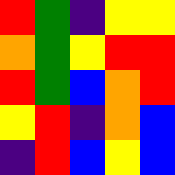[["red", "green", "indigo", "yellow", "yellow"], ["orange", "green", "yellow", "red", "red"], ["red", "green", "blue", "orange", "red"], ["yellow", "red", "indigo", "orange", "blue"], ["indigo", "red", "blue", "yellow", "blue"]]